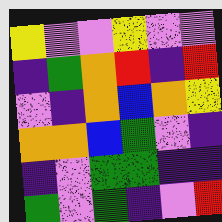[["yellow", "violet", "violet", "yellow", "violet", "violet"], ["indigo", "green", "orange", "red", "indigo", "red"], ["violet", "indigo", "orange", "blue", "orange", "yellow"], ["orange", "orange", "blue", "green", "violet", "indigo"], ["indigo", "violet", "green", "green", "indigo", "indigo"], ["green", "violet", "green", "indigo", "violet", "red"]]